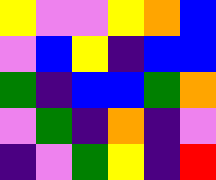[["yellow", "violet", "violet", "yellow", "orange", "blue"], ["violet", "blue", "yellow", "indigo", "blue", "blue"], ["green", "indigo", "blue", "blue", "green", "orange"], ["violet", "green", "indigo", "orange", "indigo", "violet"], ["indigo", "violet", "green", "yellow", "indigo", "red"]]